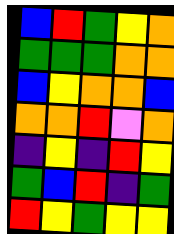[["blue", "red", "green", "yellow", "orange"], ["green", "green", "green", "orange", "orange"], ["blue", "yellow", "orange", "orange", "blue"], ["orange", "orange", "red", "violet", "orange"], ["indigo", "yellow", "indigo", "red", "yellow"], ["green", "blue", "red", "indigo", "green"], ["red", "yellow", "green", "yellow", "yellow"]]